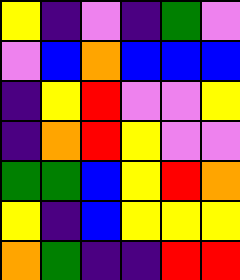[["yellow", "indigo", "violet", "indigo", "green", "violet"], ["violet", "blue", "orange", "blue", "blue", "blue"], ["indigo", "yellow", "red", "violet", "violet", "yellow"], ["indigo", "orange", "red", "yellow", "violet", "violet"], ["green", "green", "blue", "yellow", "red", "orange"], ["yellow", "indigo", "blue", "yellow", "yellow", "yellow"], ["orange", "green", "indigo", "indigo", "red", "red"]]